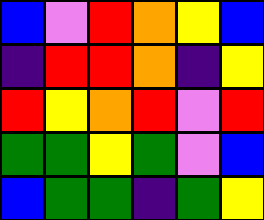[["blue", "violet", "red", "orange", "yellow", "blue"], ["indigo", "red", "red", "orange", "indigo", "yellow"], ["red", "yellow", "orange", "red", "violet", "red"], ["green", "green", "yellow", "green", "violet", "blue"], ["blue", "green", "green", "indigo", "green", "yellow"]]